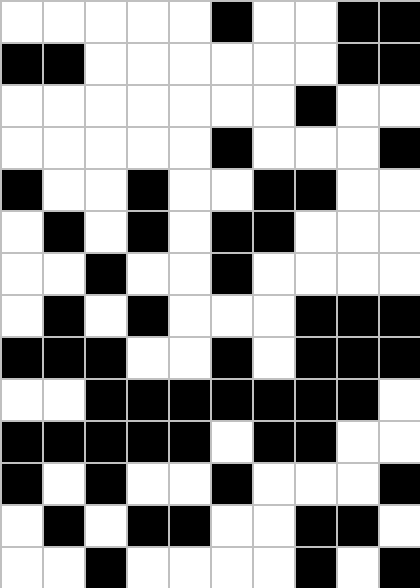[["white", "white", "white", "white", "white", "black", "white", "white", "black", "black"], ["black", "black", "white", "white", "white", "white", "white", "white", "black", "black"], ["white", "white", "white", "white", "white", "white", "white", "black", "white", "white"], ["white", "white", "white", "white", "white", "black", "white", "white", "white", "black"], ["black", "white", "white", "black", "white", "white", "black", "black", "white", "white"], ["white", "black", "white", "black", "white", "black", "black", "white", "white", "white"], ["white", "white", "black", "white", "white", "black", "white", "white", "white", "white"], ["white", "black", "white", "black", "white", "white", "white", "black", "black", "black"], ["black", "black", "black", "white", "white", "black", "white", "black", "black", "black"], ["white", "white", "black", "black", "black", "black", "black", "black", "black", "white"], ["black", "black", "black", "black", "black", "white", "black", "black", "white", "white"], ["black", "white", "black", "white", "white", "black", "white", "white", "white", "black"], ["white", "black", "white", "black", "black", "white", "white", "black", "black", "white"], ["white", "white", "black", "white", "white", "white", "white", "black", "white", "black"]]